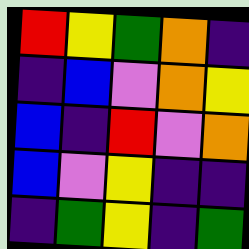[["red", "yellow", "green", "orange", "indigo"], ["indigo", "blue", "violet", "orange", "yellow"], ["blue", "indigo", "red", "violet", "orange"], ["blue", "violet", "yellow", "indigo", "indigo"], ["indigo", "green", "yellow", "indigo", "green"]]